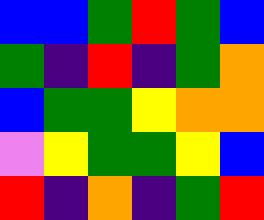[["blue", "blue", "green", "red", "green", "blue"], ["green", "indigo", "red", "indigo", "green", "orange"], ["blue", "green", "green", "yellow", "orange", "orange"], ["violet", "yellow", "green", "green", "yellow", "blue"], ["red", "indigo", "orange", "indigo", "green", "red"]]